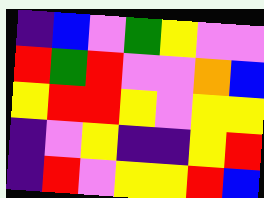[["indigo", "blue", "violet", "green", "yellow", "violet", "violet"], ["red", "green", "red", "violet", "violet", "orange", "blue"], ["yellow", "red", "red", "yellow", "violet", "yellow", "yellow"], ["indigo", "violet", "yellow", "indigo", "indigo", "yellow", "red"], ["indigo", "red", "violet", "yellow", "yellow", "red", "blue"]]